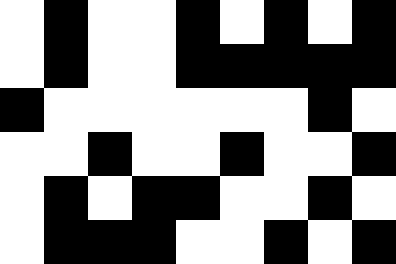[["white", "black", "white", "white", "black", "white", "black", "white", "black"], ["white", "black", "white", "white", "black", "black", "black", "black", "black"], ["black", "white", "white", "white", "white", "white", "white", "black", "white"], ["white", "white", "black", "white", "white", "black", "white", "white", "black"], ["white", "black", "white", "black", "black", "white", "white", "black", "white"], ["white", "black", "black", "black", "white", "white", "black", "white", "black"]]